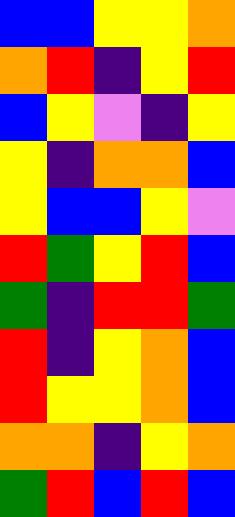[["blue", "blue", "yellow", "yellow", "orange"], ["orange", "red", "indigo", "yellow", "red"], ["blue", "yellow", "violet", "indigo", "yellow"], ["yellow", "indigo", "orange", "orange", "blue"], ["yellow", "blue", "blue", "yellow", "violet"], ["red", "green", "yellow", "red", "blue"], ["green", "indigo", "red", "red", "green"], ["red", "indigo", "yellow", "orange", "blue"], ["red", "yellow", "yellow", "orange", "blue"], ["orange", "orange", "indigo", "yellow", "orange"], ["green", "red", "blue", "red", "blue"]]